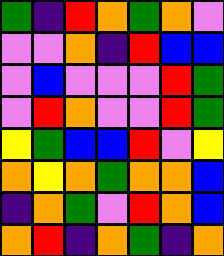[["green", "indigo", "red", "orange", "green", "orange", "violet"], ["violet", "violet", "orange", "indigo", "red", "blue", "blue"], ["violet", "blue", "violet", "violet", "violet", "red", "green"], ["violet", "red", "orange", "violet", "violet", "red", "green"], ["yellow", "green", "blue", "blue", "red", "violet", "yellow"], ["orange", "yellow", "orange", "green", "orange", "orange", "blue"], ["indigo", "orange", "green", "violet", "red", "orange", "blue"], ["orange", "red", "indigo", "orange", "green", "indigo", "orange"]]